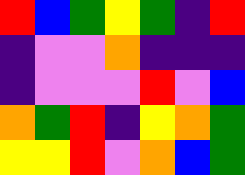[["red", "blue", "green", "yellow", "green", "indigo", "red"], ["indigo", "violet", "violet", "orange", "indigo", "indigo", "indigo"], ["indigo", "violet", "violet", "violet", "red", "violet", "blue"], ["orange", "green", "red", "indigo", "yellow", "orange", "green"], ["yellow", "yellow", "red", "violet", "orange", "blue", "green"]]